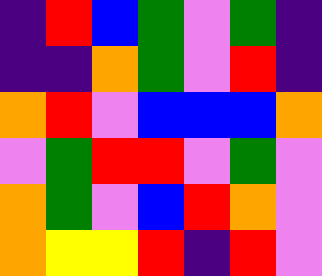[["indigo", "red", "blue", "green", "violet", "green", "indigo"], ["indigo", "indigo", "orange", "green", "violet", "red", "indigo"], ["orange", "red", "violet", "blue", "blue", "blue", "orange"], ["violet", "green", "red", "red", "violet", "green", "violet"], ["orange", "green", "violet", "blue", "red", "orange", "violet"], ["orange", "yellow", "yellow", "red", "indigo", "red", "violet"]]